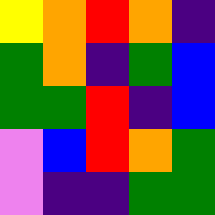[["yellow", "orange", "red", "orange", "indigo"], ["green", "orange", "indigo", "green", "blue"], ["green", "green", "red", "indigo", "blue"], ["violet", "blue", "red", "orange", "green"], ["violet", "indigo", "indigo", "green", "green"]]